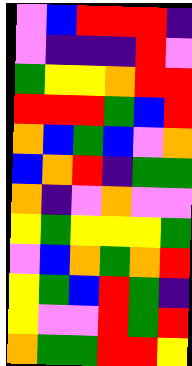[["violet", "blue", "red", "red", "red", "indigo"], ["violet", "indigo", "indigo", "indigo", "red", "violet"], ["green", "yellow", "yellow", "orange", "red", "red"], ["red", "red", "red", "green", "blue", "red"], ["orange", "blue", "green", "blue", "violet", "orange"], ["blue", "orange", "red", "indigo", "green", "green"], ["orange", "indigo", "violet", "orange", "violet", "violet"], ["yellow", "green", "yellow", "yellow", "yellow", "green"], ["violet", "blue", "orange", "green", "orange", "red"], ["yellow", "green", "blue", "red", "green", "indigo"], ["yellow", "violet", "violet", "red", "green", "red"], ["orange", "green", "green", "red", "red", "yellow"]]